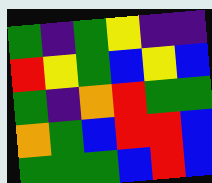[["green", "indigo", "green", "yellow", "indigo", "indigo"], ["red", "yellow", "green", "blue", "yellow", "blue"], ["green", "indigo", "orange", "red", "green", "green"], ["orange", "green", "blue", "red", "red", "blue"], ["green", "green", "green", "blue", "red", "blue"]]